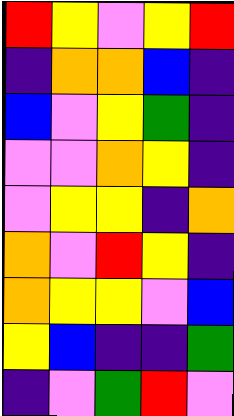[["red", "yellow", "violet", "yellow", "red"], ["indigo", "orange", "orange", "blue", "indigo"], ["blue", "violet", "yellow", "green", "indigo"], ["violet", "violet", "orange", "yellow", "indigo"], ["violet", "yellow", "yellow", "indigo", "orange"], ["orange", "violet", "red", "yellow", "indigo"], ["orange", "yellow", "yellow", "violet", "blue"], ["yellow", "blue", "indigo", "indigo", "green"], ["indigo", "violet", "green", "red", "violet"]]